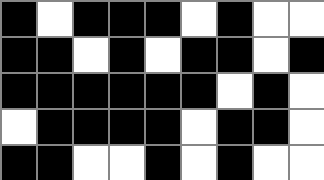[["black", "white", "black", "black", "black", "white", "black", "white", "white"], ["black", "black", "white", "black", "white", "black", "black", "white", "black"], ["black", "black", "black", "black", "black", "black", "white", "black", "white"], ["white", "black", "black", "black", "black", "white", "black", "black", "white"], ["black", "black", "white", "white", "black", "white", "black", "white", "white"]]